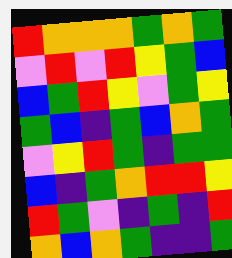[["red", "orange", "orange", "orange", "green", "orange", "green"], ["violet", "red", "violet", "red", "yellow", "green", "blue"], ["blue", "green", "red", "yellow", "violet", "green", "yellow"], ["green", "blue", "indigo", "green", "blue", "orange", "green"], ["violet", "yellow", "red", "green", "indigo", "green", "green"], ["blue", "indigo", "green", "orange", "red", "red", "yellow"], ["red", "green", "violet", "indigo", "green", "indigo", "red"], ["orange", "blue", "orange", "green", "indigo", "indigo", "green"]]